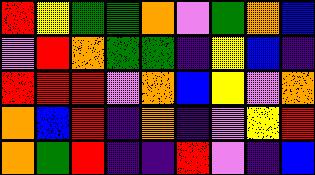[["red", "yellow", "green", "green", "orange", "violet", "green", "orange", "blue"], ["violet", "red", "orange", "green", "green", "indigo", "yellow", "blue", "indigo"], ["red", "red", "red", "violet", "orange", "blue", "yellow", "violet", "orange"], ["orange", "blue", "red", "indigo", "orange", "indigo", "violet", "yellow", "red"], ["orange", "green", "red", "indigo", "indigo", "red", "violet", "indigo", "blue"]]